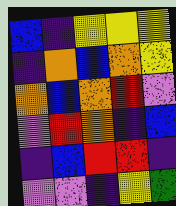[["blue", "indigo", "yellow", "yellow", "yellow"], ["indigo", "orange", "blue", "orange", "yellow"], ["orange", "blue", "orange", "red", "violet"], ["violet", "red", "orange", "indigo", "blue"], ["indigo", "blue", "red", "red", "indigo"], ["violet", "violet", "indigo", "yellow", "green"]]